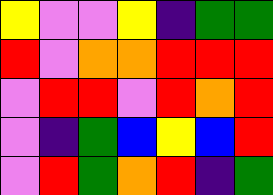[["yellow", "violet", "violet", "yellow", "indigo", "green", "green"], ["red", "violet", "orange", "orange", "red", "red", "red"], ["violet", "red", "red", "violet", "red", "orange", "red"], ["violet", "indigo", "green", "blue", "yellow", "blue", "red"], ["violet", "red", "green", "orange", "red", "indigo", "green"]]